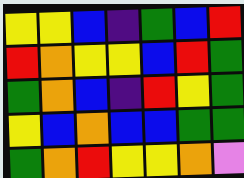[["yellow", "yellow", "blue", "indigo", "green", "blue", "red"], ["red", "orange", "yellow", "yellow", "blue", "red", "green"], ["green", "orange", "blue", "indigo", "red", "yellow", "green"], ["yellow", "blue", "orange", "blue", "blue", "green", "green"], ["green", "orange", "red", "yellow", "yellow", "orange", "violet"]]